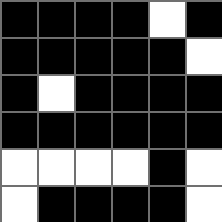[["black", "black", "black", "black", "white", "black"], ["black", "black", "black", "black", "black", "white"], ["black", "white", "black", "black", "black", "black"], ["black", "black", "black", "black", "black", "black"], ["white", "white", "white", "white", "black", "white"], ["white", "black", "black", "black", "black", "white"]]